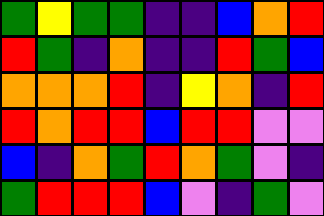[["green", "yellow", "green", "green", "indigo", "indigo", "blue", "orange", "red"], ["red", "green", "indigo", "orange", "indigo", "indigo", "red", "green", "blue"], ["orange", "orange", "orange", "red", "indigo", "yellow", "orange", "indigo", "red"], ["red", "orange", "red", "red", "blue", "red", "red", "violet", "violet"], ["blue", "indigo", "orange", "green", "red", "orange", "green", "violet", "indigo"], ["green", "red", "red", "red", "blue", "violet", "indigo", "green", "violet"]]